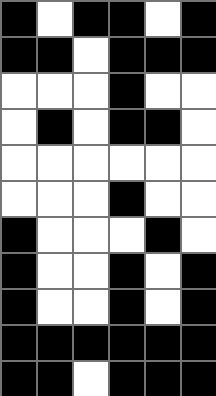[["black", "white", "black", "black", "white", "black"], ["black", "black", "white", "black", "black", "black"], ["white", "white", "white", "black", "white", "white"], ["white", "black", "white", "black", "black", "white"], ["white", "white", "white", "white", "white", "white"], ["white", "white", "white", "black", "white", "white"], ["black", "white", "white", "white", "black", "white"], ["black", "white", "white", "black", "white", "black"], ["black", "white", "white", "black", "white", "black"], ["black", "black", "black", "black", "black", "black"], ["black", "black", "white", "black", "black", "black"]]